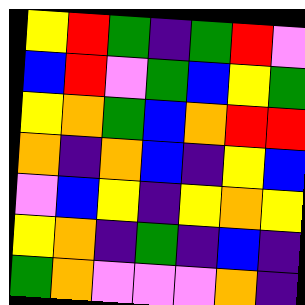[["yellow", "red", "green", "indigo", "green", "red", "violet"], ["blue", "red", "violet", "green", "blue", "yellow", "green"], ["yellow", "orange", "green", "blue", "orange", "red", "red"], ["orange", "indigo", "orange", "blue", "indigo", "yellow", "blue"], ["violet", "blue", "yellow", "indigo", "yellow", "orange", "yellow"], ["yellow", "orange", "indigo", "green", "indigo", "blue", "indigo"], ["green", "orange", "violet", "violet", "violet", "orange", "indigo"]]